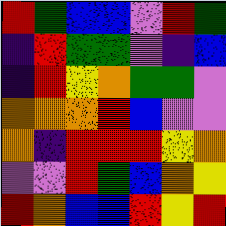[["red", "green", "blue", "blue", "violet", "red", "green"], ["indigo", "red", "green", "green", "violet", "indigo", "blue"], ["indigo", "red", "yellow", "orange", "green", "green", "violet"], ["orange", "orange", "orange", "red", "blue", "violet", "violet"], ["orange", "indigo", "red", "red", "red", "yellow", "orange"], ["violet", "violet", "red", "green", "blue", "orange", "yellow"], ["red", "orange", "blue", "blue", "red", "yellow", "red"]]